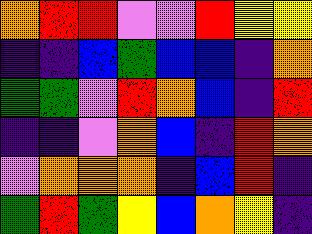[["orange", "red", "red", "violet", "violet", "red", "yellow", "yellow"], ["indigo", "indigo", "blue", "green", "blue", "blue", "indigo", "orange"], ["green", "green", "violet", "red", "orange", "blue", "indigo", "red"], ["indigo", "indigo", "violet", "orange", "blue", "indigo", "red", "orange"], ["violet", "orange", "orange", "orange", "indigo", "blue", "red", "indigo"], ["green", "red", "green", "yellow", "blue", "orange", "yellow", "indigo"]]